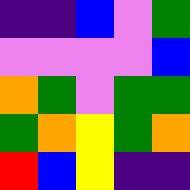[["indigo", "indigo", "blue", "violet", "green"], ["violet", "violet", "violet", "violet", "blue"], ["orange", "green", "violet", "green", "green"], ["green", "orange", "yellow", "green", "orange"], ["red", "blue", "yellow", "indigo", "indigo"]]